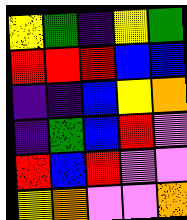[["yellow", "green", "indigo", "yellow", "green"], ["red", "red", "red", "blue", "blue"], ["indigo", "indigo", "blue", "yellow", "orange"], ["indigo", "green", "blue", "red", "violet"], ["red", "blue", "red", "violet", "violet"], ["yellow", "orange", "violet", "violet", "orange"]]